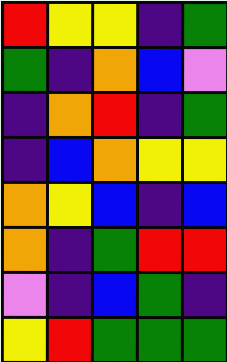[["red", "yellow", "yellow", "indigo", "green"], ["green", "indigo", "orange", "blue", "violet"], ["indigo", "orange", "red", "indigo", "green"], ["indigo", "blue", "orange", "yellow", "yellow"], ["orange", "yellow", "blue", "indigo", "blue"], ["orange", "indigo", "green", "red", "red"], ["violet", "indigo", "blue", "green", "indigo"], ["yellow", "red", "green", "green", "green"]]